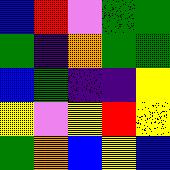[["blue", "red", "violet", "green", "green"], ["green", "indigo", "orange", "green", "green"], ["blue", "green", "indigo", "indigo", "yellow"], ["yellow", "violet", "yellow", "red", "yellow"], ["green", "orange", "blue", "yellow", "blue"]]